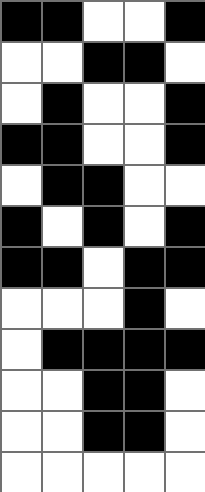[["black", "black", "white", "white", "black"], ["white", "white", "black", "black", "white"], ["white", "black", "white", "white", "black"], ["black", "black", "white", "white", "black"], ["white", "black", "black", "white", "white"], ["black", "white", "black", "white", "black"], ["black", "black", "white", "black", "black"], ["white", "white", "white", "black", "white"], ["white", "black", "black", "black", "black"], ["white", "white", "black", "black", "white"], ["white", "white", "black", "black", "white"], ["white", "white", "white", "white", "white"]]